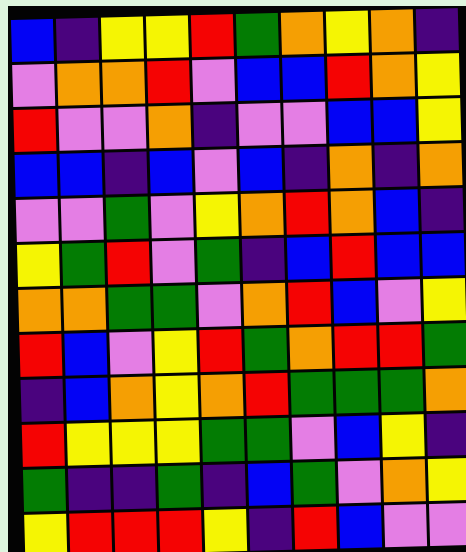[["blue", "indigo", "yellow", "yellow", "red", "green", "orange", "yellow", "orange", "indigo"], ["violet", "orange", "orange", "red", "violet", "blue", "blue", "red", "orange", "yellow"], ["red", "violet", "violet", "orange", "indigo", "violet", "violet", "blue", "blue", "yellow"], ["blue", "blue", "indigo", "blue", "violet", "blue", "indigo", "orange", "indigo", "orange"], ["violet", "violet", "green", "violet", "yellow", "orange", "red", "orange", "blue", "indigo"], ["yellow", "green", "red", "violet", "green", "indigo", "blue", "red", "blue", "blue"], ["orange", "orange", "green", "green", "violet", "orange", "red", "blue", "violet", "yellow"], ["red", "blue", "violet", "yellow", "red", "green", "orange", "red", "red", "green"], ["indigo", "blue", "orange", "yellow", "orange", "red", "green", "green", "green", "orange"], ["red", "yellow", "yellow", "yellow", "green", "green", "violet", "blue", "yellow", "indigo"], ["green", "indigo", "indigo", "green", "indigo", "blue", "green", "violet", "orange", "yellow"], ["yellow", "red", "red", "red", "yellow", "indigo", "red", "blue", "violet", "violet"]]